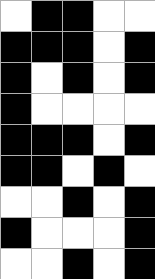[["white", "black", "black", "white", "white"], ["black", "black", "black", "white", "black"], ["black", "white", "black", "white", "black"], ["black", "white", "white", "white", "white"], ["black", "black", "black", "white", "black"], ["black", "black", "white", "black", "white"], ["white", "white", "black", "white", "black"], ["black", "white", "white", "white", "black"], ["white", "white", "black", "white", "black"]]